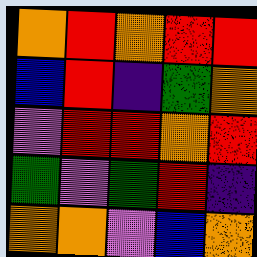[["orange", "red", "orange", "red", "red"], ["blue", "red", "indigo", "green", "orange"], ["violet", "red", "red", "orange", "red"], ["green", "violet", "green", "red", "indigo"], ["orange", "orange", "violet", "blue", "orange"]]